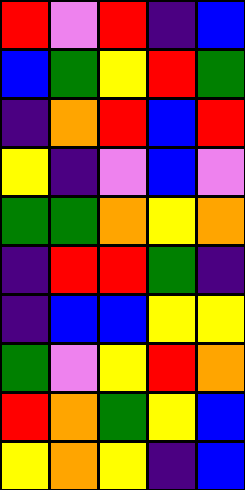[["red", "violet", "red", "indigo", "blue"], ["blue", "green", "yellow", "red", "green"], ["indigo", "orange", "red", "blue", "red"], ["yellow", "indigo", "violet", "blue", "violet"], ["green", "green", "orange", "yellow", "orange"], ["indigo", "red", "red", "green", "indigo"], ["indigo", "blue", "blue", "yellow", "yellow"], ["green", "violet", "yellow", "red", "orange"], ["red", "orange", "green", "yellow", "blue"], ["yellow", "orange", "yellow", "indigo", "blue"]]